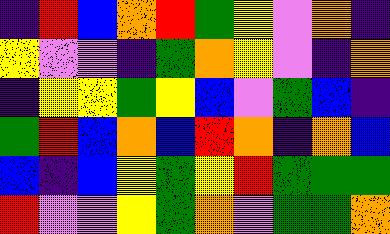[["indigo", "red", "blue", "orange", "red", "green", "yellow", "violet", "orange", "indigo"], ["yellow", "violet", "violet", "indigo", "green", "orange", "yellow", "violet", "indigo", "orange"], ["indigo", "yellow", "yellow", "green", "yellow", "blue", "violet", "green", "blue", "indigo"], ["green", "red", "blue", "orange", "blue", "red", "orange", "indigo", "orange", "blue"], ["blue", "indigo", "blue", "yellow", "green", "yellow", "red", "green", "green", "green"], ["red", "violet", "violet", "yellow", "green", "orange", "violet", "green", "green", "orange"]]